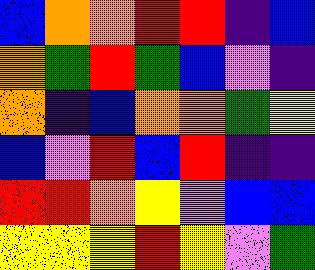[["blue", "orange", "orange", "red", "red", "indigo", "blue"], ["orange", "green", "red", "green", "blue", "violet", "indigo"], ["orange", "indigo", "blue", "orange", "orange", "green", "yellow"], ["blue", "violet", "red", "blue", "red", "indigo", "indigo"], ["red", "red", "orange", "yellow", "violet", "blue", "blue"], ["yellow", "yellow", "yellow", "red", "yellow", "violet", "green"]]